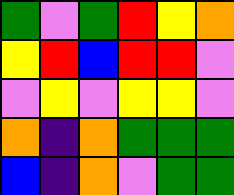[["green", "violet", "green", "red", "yellow", "orange"], ["yellow", "red", "blue", "red", "red", "violet"], ["violet", "yellow", "violet", "yellow", "yellow", "violet"], ["orange", "indigo", "orange", "green", "green", "green"], ["blue", "indigo", "orange", "violet", "green", "green"]]